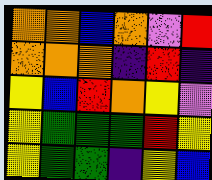[["orange", "orange", "blue", "orange", "violet", "red"], ["orange", "orange", "orange", "indigo", "red", "indigo"], ["yellow", "blue", "red", "orange", "yellow", "violet"], ["yellow", "green", "green", "green", "red", "yellow"], ["yellow", "green", "green", "indigo", "yellow", "blue"]]